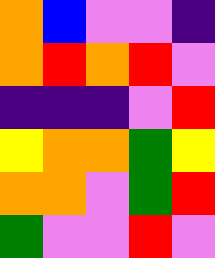[["orange", "blue", "violet", "violet", "indigo"], ["orange", "red", "orange", "red", "violet"], ["indigo", "indigo", "indigo", "violet", "red"], ["yellow", "orange", "orange", "green", "yellow"], ["orange", "orange", "violet", "green", "red"], ["green", "violet", "violet", "red", "violet"]]